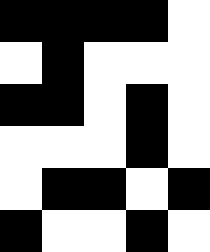[["black", "black", "black", "black", "white"], ["white", "black", "white", "white", "white"], ["black", "black", "white", "black", "white"], ["white", "white", "white", "black", "white"], ["white", "black", "black", "white", "black"], ["black", "white", "white", "black", "white"]]